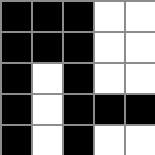[["black", "black", "black", "white", "white"], ["black", "black", "black", "white", "white"], ["black", "white", "black", "white", "white"], ["black", "white", "black", "black", "black"], ["black", "white", "black", "white", "white"]]